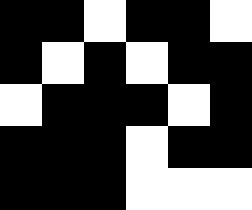[["black", "black", "white", "black", "black", "white"], ["black", "white", "black", "white", "black", "black"], ["white", "black", "black", "black", "white", "black"], ["black", "black", "black", "white", "black", "black"], ["black", "black", "black", "white", "white", "white"]]